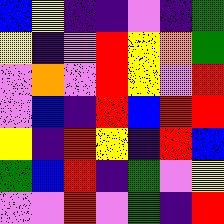[["blue", "yellow", "indigo", "indigo", "violet", "indigo", "green"], ["yellow", "indigo", "violet", "red", "yellow", "orange", "green"], ["violet", "orange", "violet", "red", "yellow", "violet", "red"], ["violet", "blue", "indigo", "red", "blue", "red", "red"], ["yellow", "indigo", "red", "yellow", "indigo", "red", "blue"], ["green", "blue", "red", "indigo", "green", "violet", "yellow"], ["violet", "violet", "red", "violet", "green", "indigo", "red"]]